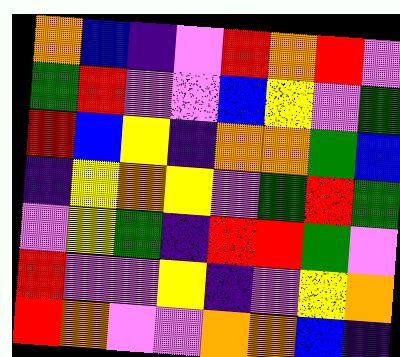[["orange", "blue", "indigo", "violet", "red", "orange", "red", "violet"], ["green", "red", "violet", "violet", "blue", "yellow", "violet", "green"], ["red", "blue", "yellow", "indigo", "orange", "orange", "green", "blue"], ["indigo", "yellow", "orange", "yellow", "violet", "green", "red", "green"], ["violet", "yellow", "green", "indigo", "red", "red", "green", "violet"], ["red", "violet", "violet", "yellow", "indigo", "violet", "yellow", "orange"], ["red", "orange", "violet", "violet", "orange", "orange", "blue", "indigo"]]